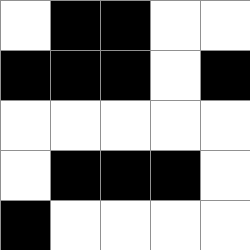[["white", "black", "black", "white", "white"], ["black", "black", "black", "white", "black"], ["white", "white", "white", "white", "white"], ["white", "black", "black", "black", "white"], ["black", "white", "white", "white", "white"]]